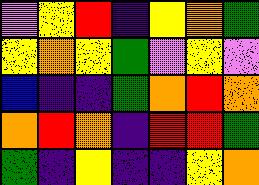[["violet", "yellow", "red", "indigo", "yellow", "orange", "green"], ["yellow", "orange", "yellow", "green", "violet", "yellow", "violet"], ["blue", "indigo", "indigo", "green", "orange", "red", "orange"], ["orange", "red", "orange", "indigo", "red", "red", "green"], ["green", "indigo", "yellow", "indigo", "indigo", "yellow", "orange"]]